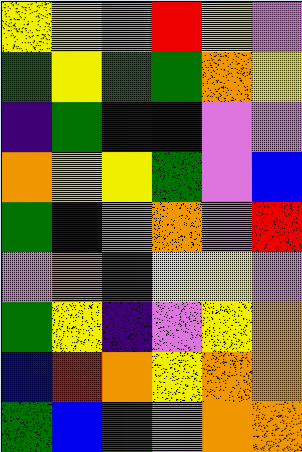[["yellow", "yellow", "orange", "red", "yellow", "violet"], ["green", "yellow", "green", "green", "orange", "yellow"], ["indigo", "green", "indigo", "blue", "violet", "violet"], ["orange", "yellow", "yellow", "green", "violet", "blue"], ["green", "indigo", "violet", "orange", "violet", "red"], ["violet", "orange", "red", "yellow", "yellow", "violet"], ["green", "yellow", "indigo", "violet", "yellow", "orange"], ["blue", "red", "orange", "yellow", "orange", "orange"], ["green", "blue", "green", "violet", "orange", "orange"]]